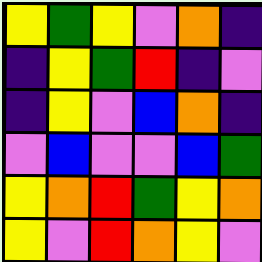[["yellow", "green", "yellow", "violet", "orange", "indigo"], ["indigo", "yellow", "green", "red", "indigo", "violet"], ["indigo", "yellow", "violet", "blue", "orange", "indigo"], ["violet", "blue", "violet", "violet", "blue", "green"], ["yellow", "orange", "red", "green", "yellow", "orange"], ["yellow", "violet", "red", "orange", "yellow", "violet"]]